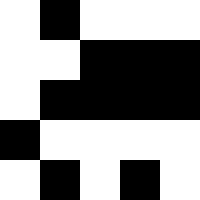[["white", "black", "white", "white", "white"], ["white", "white", "black", "black", "black"], ["white", "black", "black", "black", "black"], ["black", "white", "white", "white", "white"], ["white", "black", "white", "black", "white"]]